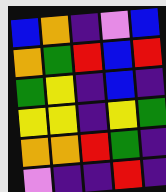[["blue", "orange", "indigo", "violet", "blue"], ["orange", "green", "red", "blue", "red"], ["green", "yellow", "indigo", "blue", "indigo"], ["yellow", "yellow", "indigo", "yellow", "green"], ["orange", "orange", "red", "green", "indigo"], ["violet", "indigo", "indigo", "red", "indigo"]]